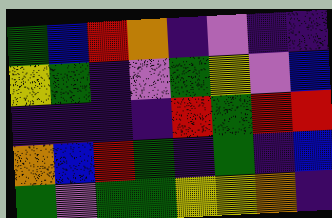[["green", "blue", "red", "orange", "indigo", "violet", "indigo", "indigo"], ["yellow", "green", "indigo", "violet", "green", "yellow", "violet", "blue"], ["indigo", "indigo", "indigo", "indigo", "red", "green", "red", "red"], ["orange", "blue", "red", "green", "indigo", "green", "indigo", "blue"], ["green", "violet", "green", "green", "yellow", "yellow", "orange", "indigo"]]